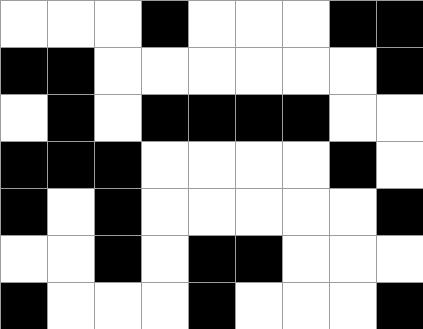[["white", "white", "white", "black", "white", "white", "white", "black", "black"], ["black", "black", "white", "white", "white", "white", "white", "white", "black"], ["white", "black", "white", "black", "black", "black", "black", "white", "white"], ["black", "black", "black", "white", "white", "white", "white", "black", "white"], ["black", "white", "black", "white", "white", "white", "white", "white", "black"], ["white", "white", "black", "white", "black", "black", "white", "white", "white"], ["black", "white", "white", "white", "black", "white", "white", "white", "black"]]